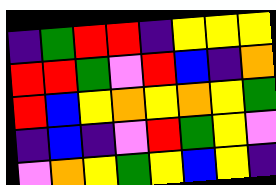[["indigo", "green", "red", "red", "indigo", "yellow", "yellow", "yellow"], ["red", "red", "green", "violet", "red", "blue", "indigo", "orange"], ["red", "blue", "yellow", "orange", "yellow", "orange", "yellow", "green"], ["indigo", "blue", "indigo", "violet", "red", "green", "yellow", "violet"], ["violet", "orange", "yellow", "green", "yellow", "blue", "yellow", "indigo"]]